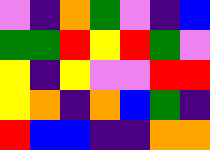[["violet", "indigo", "orange", "green", "violet", "indigo", "blue"], ["green", "green", "red", "yellow", "red", "green", "violet"], ["yellow", "indigo", "yellow", "violet", "violet", "red", "red"], ["yellow", "orange", "indigo", "orange", "blue", "green", "indigo"], ["red", "blue", "blue", "indigo", "indigo", "orange", "orange"]]